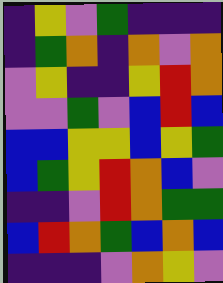[["indigo", "yellow", "violet", "green", "indigo", "indigo", "indigo"], ["indigo", "green", "orange", "indigo", "orange", "violet", "orange"], ["violet", "yellow", "indigo", "indigo", "yellow", "red", "orange"], ["violet", "violet", "green", "violet", "blue", "red", "blue"], ["blue", "blue", "yellow", "yellow", "blue", "yellow", "green"], ["blue", "green", "yellow", "red", "orange", "blue", "violet"], ["indigo", "indigo", "violet", "red", "orange", "green", "green"], ["blue", "red", "orange", "green", "blue", "orange", "blue"], ["indigo", "indigo", "indigo", "violet", "orange", "yellow", "violet"]]